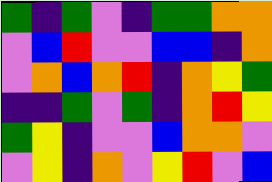[["green", "indigo", "green", "violet", "indigo", "green", "green", "orange", "orange"], ["violet", "blue", "red", "violet", "violet", "blue", "blue", "indigo", "orange"], ["violet", "orange", "blue", "orange", "red", "indigo", "orange", "yellow", "green"], ["indigo", "indigo", "green", "violet", "green", "indigo", "orange", "red", "yellow"], ["green", "yellow", "indigo", "violet", "violet", "blue", "orange", "orange", "violet"], ["violet", "yellow", "indigo", "orange", "violet", "yellow", "red", "violet", "blue"]]